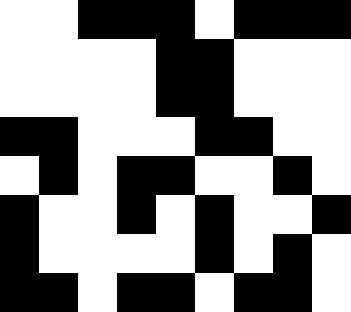[["white", "white", "black", "black", "black", "white", "black", "black", "black"], ["white", "white", "white", "white", "black", "black", "white", "white", "white"], ["white", "white", "white", "white", "black", "black", "white", "white", "white"], ["black", "black", "white", "white", "white", "black", "black", "white", "white"], ["white", "black", "white", "black", "black", "white", "white", "black", "white"], ["black", "white", "white", "black", "white", "black", "white", "white", "black"], ["black", "white", "white", "white", "white", "black", "white", "black", "white"], ["black", "black", "white", "black", "black", "white", "black", "black", "white"]]